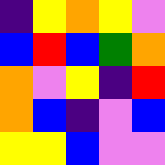[["indigo", "yellow", "orange", "yellow", "violet"], ["blue", "red", "blue", "green", "orange"], ["orange", "violet", "yellow", "indigo", "red"], ["orange", "blue", "indigo", "violet", "blue"], ["yellow", "yellow", "blue", "violet", "violet"]]